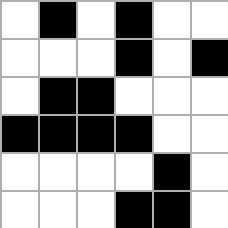[["white", "black", "white", "black", "white", "white"], ["white", "white", "white", "black", "white", "black"], ["white", "black", "black", "white", "white", "white"], ["black", "black", "black", "black", "white", "white"], ["white", "white", "white", "white", "black", "white"], ["white", "white", "white", "black", "black", "white"]]